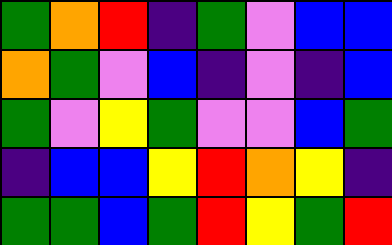[["green", "orange", "red", "indigo", "green", "violet", "blue", "blue"], ["orange", "green", "violet", "blue", "indigo", "violet", "indigo", "blue"], ["green", "violet", "yellow", "green", "violet", "violet", "blue", "green"], ["indigo", "blue", "blue", "yellow", "red", "orange", "yellow", "indigo"], ["green", "green", "blue", "green", "red", "yellow", "green", "red"]]